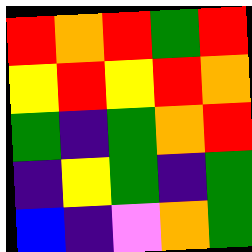[["red", "orange", "red", "green", "red"], ["yellow", "red", "yellow", "red", "orange"], ["green", "indigo", "green", "orange", "red"], ["indigo", "yellow", "green", "indigo", "green"], ["blue", "indigo", "violet", "orange", "green"]]